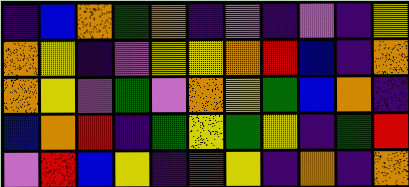[["indigo", "blue", "orange", "green", "orange", "indigo", "violet", "indigo", "violet", "indigo", "yellow"], ["orange", "yellow", "indigo", "violet", "yellow", "yellow", "orange", "red", "blue", "indigo", "orange"], ["orange", "yellow", "violet", "green", "violet", "orange", "yellow", "green", "blue", "orange", "indigo"], ["blue", "orange", "red", "indigo", "green", "yellow", "green", "yellow", "indigo", "green", "red"], ["violet", "red", "blue", "yellow", "indigo", "red", "yellow", "indigo", "orange", "indigo", "orange"]]